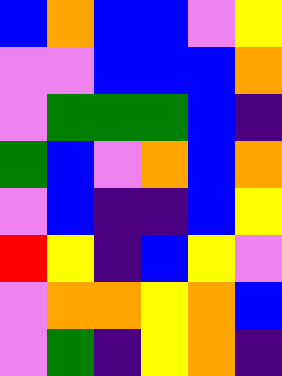[["blue", "orange", "blue", "blue", "violet", "yellow"], ["violet", "violet", "blue", "blue", "blue", "orange"], ["violet", "green", "green", "green", "blue", "indigo"], ["green", "blue", "violet", "orange", "blue", "orange"], ["violet", "blue", "indigo", "indigo", "blue", "yellow"], ["red", "yellow", "indigo", "blue", "yellow", "violet"], ["violet", "orange", "orange", "yellow", "orange", "blue"], ["violet", "green", "indigo", "yellow", "orange", "indigo"]]